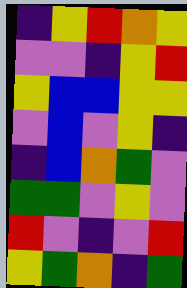[["indigo", "yellow", "red", "orange", "yellow"], ["violet", "violet", "indigo", "yellow", "red"], ["yellow", "blue", "blue", "yellow", "yellow"], ["violet", "blue", "violet", "yellow", "indigo"], ["indigo", "blue", "orange", "green", "violet"], ["green", "green", "violet", "yellow", "violet"], ["red", "violet", "indigo", "violet", "red"], ["yellow", "green", "orange", "indigo", "green"]]